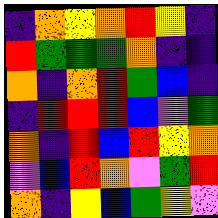[["indigo", "orange", "yellow", "orange", "red", "yellow", "indigo"], ["red", "green", "green", "green", "orange", "indigo", "indigo"], ["orange", "indigo", "orange", "red", "green", "blue", "indigo"], ["indigo", "red", "red", "red", "blue", "violet", "green"], ["orange", "indigo", "red", "blue", "red", "yellow", "orange"], ["violet", "blue", "red", "orange", "violet", "green", "red"], ["orange", "indigo", "yellow", "blue", "green", "yellow", "violet"]]